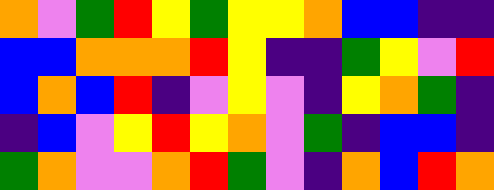[["orange", "violet", "green", "red", "yellow", "green", "yellow", "yellow", "orange", "blue", "blue", "indigo", "indigo"], ["blue", "blue", "orange", "orange", "orange", "red", "yellow", "indigo", "indigo", "green", "yellow", "violet", "red"], ["blue", "orange", "blue", "red", "indigo", "violet", "yellow", "violet", "indigo", "yellow", "orange", "green", "indigo"], ["indigo", "blue", "violet", "yellow", "red", "yellow", "orange", "violet", "green", "indigo", "blue", "blue", "indigo"], ["green", "orange", "violet", "violet", "orange", "red", "green", "violet", "indigo", "orange", "blue", "red", "orange"]]